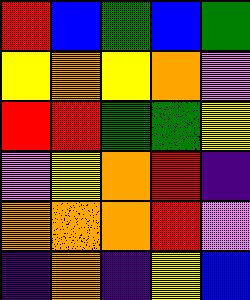[["red", "blue", "green", "blue", "green"], ["yellow", "orange", "yellow", "orange", "violet"], ["red", "red", "green", "green", "yellow"], ["violet", "yellow", "orange", "red", "indigo"], ["orange", "orange", "orange", "red", "violet"], ["indigo", "orange", "indigo", "yellow", "blue"]]